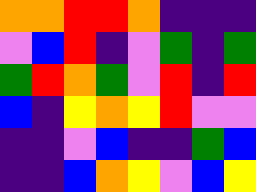[["orange", "orange", "red", "red", "orange", "indigo", "indigo", "indigo"], ["violet", "blue", "red", "indigo", "violet", "green", "indigo", "green"], ["green", "red", "orange", "green", "violet", "red", "indigo", "red"], ["blue", "indigo", "yellow", "orange", "yellow", "red", "violet", "violet"], ["indigo", "indigo", "violet", "blue", "indigo", "indigo", "green", "blue"], ["indigo", "indigo", "blue", "orange", "yellow", "violet", "blue", "yellow"]]